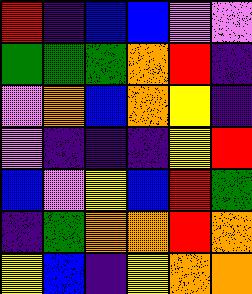[["red", "indigo", "blue", "blue", "violet", "violet"], ["green", "green", "green", "orange", "red", "indigo"], ["violet", "orange", "blue", "orange", "yellow", "indigo"], ["violet", "indigo", "indigo", "indigo", "yellow", "red"], ["blue", "violet", "yellow", "blue", "red", "green"], ["indigo", "green", "orange", "orange", "red", "orange"], ["yellow", "blue", "indigo", "yellow", "orange", "orange"]]